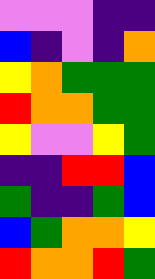[["violet", "violet", "violet", "indigo", "indigo"], ["blue", "indigo", "violet", "indigo", "orange"], ["yellow", "orange", "green", "green", "green"], ["red", "orange", "orange", "green", "green"], ["yellow", "violet", "violet", "yellow", "green"], ["indigo", "indigo", "red", "red", "blue"], ["green", "indigo", "indigo", "green", "blue"], ["blue", "green", "orange", "orange", "yellow"], ["red", "orange", "orange", "red", "green"]]